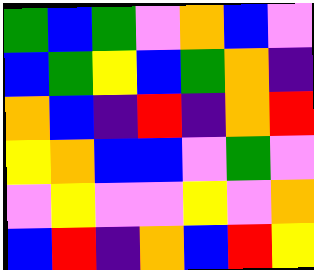[["green", "blue", "green", "violet", "orange", "blue", "violet"], ["blue", "green", "yellow", "blue", "green", "orange", "indigo"], ["orange", "blue", "indigo", "red", "indigo", "orange", "red"], ["yellow", "orange", "blue", "blue", "violet", "green", "violet"], ["violet", "yellow", "violet", "violet", "yellow", "violet", "orange"], ["blue", "red", "indigo", "orange", "blue", "red", "yellow"]]